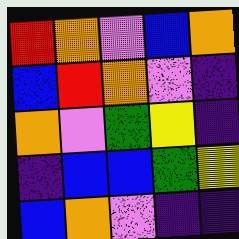[["red", "orange", "violet", "blue", "orange"], ["blue", "red", "orange", "violet", "indigo"], ["orange", "violet", "green", "yellow", "indigo"], ["indigo", "blue", "blue", "green", "yellow"], ["blue", "orange", "violet", "indigo", "indigo"]]